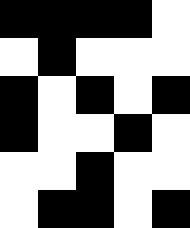[["black", "black", "black", "black", "white"], ["white", "black", "white", "white", "white"], ["black", "white", "black", "white", "black"], ["black", "white", "white", "black", "white"], ["white", "white", "black", "white", "white"], ["white", "black", "black", "white", "black"]]